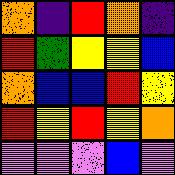[["orange", "indigo", "red", "orange", "indigo"], ["red", "green", "yellow", "yellow", "blue"], ["orange", "blue", "blue", "red", "yellow"], ["red", "yellow", "red", "yellow", "orange"], ["violet", "violet", "violet", "blue", "violet"]]